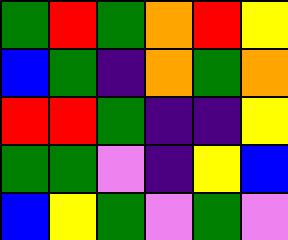[["green", "red", "green", "orange", "red", "yellow"], ["blue", "green", "indigo", "orange", "green", "orange"], ["red", "red", "green", "indigo", "indigo", "yellow"], ["green", "green", "violet", "indigo", "yellow", "blue"], ["blue", "yellow", "green", "violet", "green", "violet"]]